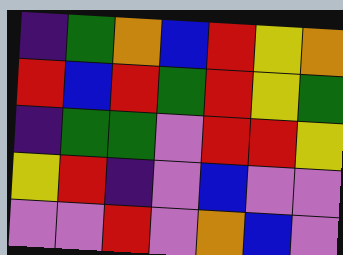[["indigo", "green", "orange", "blue", "red", "yellow", "orange"], ["red", "blue", "red", "green", "red", "yellow", "green"], ["indigo", "green", "green", "violet", "red", "red", "yellow"], ["yellow", "red", "indigo", "violet", "blue", "violet", "violet"], ["violet", "violet", "red", "violet", "orange", "blue", "violet"]]